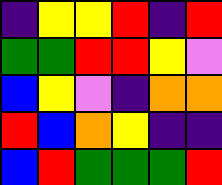[["indigo", "yellow", "yellow", "red", "indigo", "red"], ["green", "green", "red", "red", "yellow", "violet"], ["blue", "yellow", "violet", "indigo", "orange", "orange"], ["red", "blue", "orange", "yellow", "indigo", "indigo"], ["blue", "red", "green", "green", "green", "red"]]